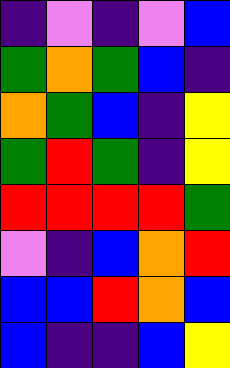[["indigo", "violet", "indigo", "violet", "blue"], ["green", "orange", "green", "blue", "indigo"], ["orange", "green", "blue", "indigo", "yellow"], ["green", "red", "green", "indigo", "yellow"], ["red", "red", "red", "red", "green"], ["violet", "indigo", "blue", "orange", "red"], ["blue", "blue", "red", "orange", "blue"], ["blue", "indigo", "indigo", "blue", "yellow"]]